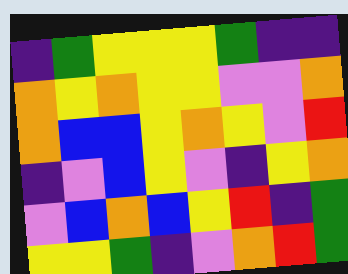[["indigo", "green", "yellow", "yellow", "yellow", "green", "indigo", "indigo"], ["orange", "yellow", "orange", "yellow", "yellow", "violet", "violet", "orange"], ["orange", "blue", "blue", "yellow", "orange", "yellow", "violet", "red"], ["indigo", "violet", "blue", "yellow", "violet", "indigo", "yellow", "orange"], ["violet", "blue", "orange", "blue", "yellow", "red", "indigo", "green"], ["yellow", "yellow", "green", "indigo", "violet", "orange", "red", "green"]]